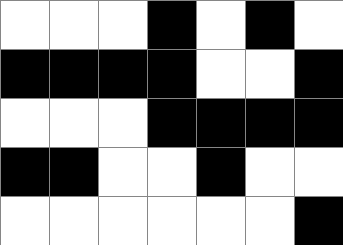[["white", "white", "white", "black", "white", "black", "white"], ["black", "black", "black", "black", "white", "white", "black"], ["white", "white", "white", "black", "black", "black", "black"], ["black", "black", "white", "white", "black", "white", "white"], ["white", "white", "white", "white", "white", "white", "black"]]